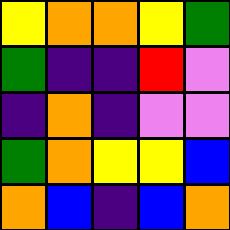[["yellow", "orange", "orange", "yellow", "green"], ["green", "indigo", "indigo", "red", "violet"], ["indigo", "orange", "indigo", "violet", "violet"], ["green", "orange", "yellow", "yellow", "blue"], ["orange", "blue", "indigo", "blue", "orange"]]